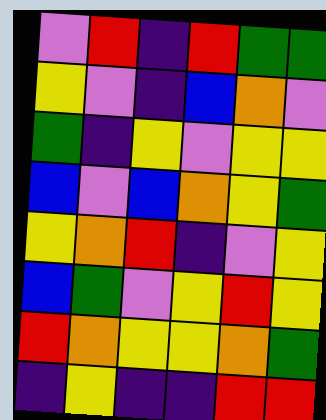[["violet", "red", "indigo", "red", "green", "green"], ["yellow", "violet", "indigo", "blue", "orange", "violet"], ["green", "indigo", "yellow", "violet", "yellow", "yellow"], ["blue", "violet", "blue", "orange", "yellow", "green"], ["yellow", "orange", "red", "indigo", "violet", "yellow"], ["blue", "green", "violet", "yellow", "red", "yellow"], ["red", "orange", "yellow", "yellow", "orange", "green"], ["indigo", "yellow", "indigo", "indigo", "red", "red"]]